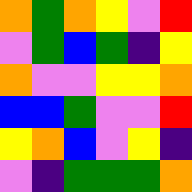[["orange", "green", "orange", "yellow", "violet", "red"], ["violet", "green", "blue", "green", "indigo", "yellow"], ["orange", "violet", "violet", "yellow", "yellow", "orange"], ["blue", "blue", "green", "violet", "violet", "red"], ["yellow", "orange", "blue", "violet", "yellow", "indigo"], ["violet", "indigo", "green", "green", "green", "orange"]]